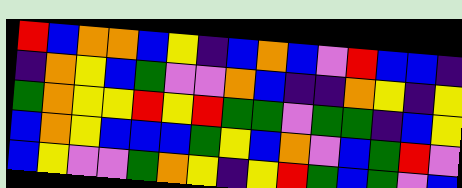[["red", "blue", "orange", "orange", "blue", "yellow", "indigo", "blue", "orange", "blue", "violet", "red", "blue", "blue", "indigo"], ["indigo", "orange", "yellow", "blue", "green", "violet", "violet", "orange", "blue", "indigo", "indigo", "orange", "yellow", "indigo", "yellow"], ["green", "orange", "yellow", "yellow", "red", "yellow", "red", "green", "green", "violet", "green", "green", "indigo", "blue", "yellow"], ["blue", "orange", "yellow", "blue", "blue", "blue", "green", "yellow", "blue", "orange", "violet", "blue", "green", "red", "violet"], ["blue", "yellow", "violet", "violet", "green", "orange", "yellow", "indigo", "yellow", "red", "green", "blue", "green", "violet", "blue"]]